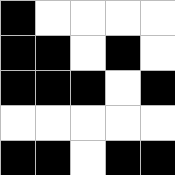[["black", "white", "white", "white", "white"], ["black", "black", "white", "black", "white"], ["black", "black", "black", "white", "black"], ["white", "white", "white", "white", "white"], ["black", "black", "white", "black", "black"]]